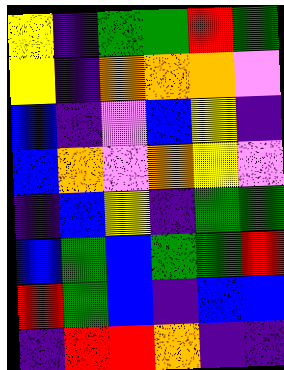[["yellow", "indigo", "green", "green", "red", "green"], ["yellow", "indigo", "orange", "orange", "orange", "violet"], ["blue", "indigo", "violet", "blue", "yellow", "indigo"], ["blue", "orange", "violet", "orange", "yellow", "violet"], ["indigo", "blue", "yellow", "indigo", "green", "green"], ["blue", "green", "blue", "green", "green", "red"], ["red", "green", "blue", "indigo", "blue", "blue"], ["indigo", "red", "red", "orange", "indigo", "indigo"]]